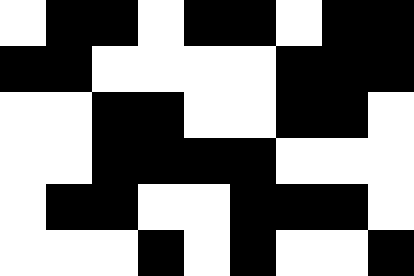[["white", "black", "black", "white", "black", "black", "white", "black", "black"], ["black", "black", "white", "white", "white", "white", "black", "black", "black"], ["white", "white", "black", "black", "white", "white", "black", "black", "white"], ["white", "white", "black", "black", "black", "black", "white", "white", "white"], ["white", "black", "black", "white", "white", "black", "black", "black", "white"], ["white", "white", "white", "black", "white", "black", "white", "white", "black"]]